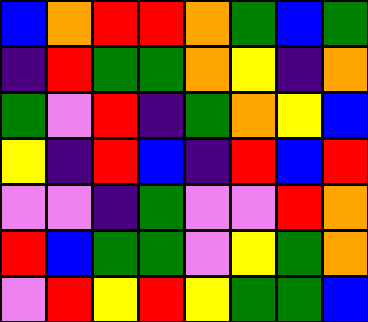[["blue", "orange", "red", "red", "orange", "green", "blue", "green"], ["indigo", "red", "green", "green", "orange", "yellow", "indigo", "orange"], ["green", "violet", "red", "indigo", "green", "orange", "yellow", "blue"], ["yellow", "indigo", "red", "blue", "indigo", "red", "blue", "red"], ["violet", "violet", "indigo", "green", "violet", "violet", "red", "orange"], ["red", "blue", "green", "green", "violet", "yellow", "green", "orange"], ["violet", "red", "yellow", "red", "yellow", "green", "green", "blue"]]